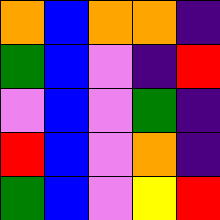[["orange", "blue", "orange", "orange", "indigo"], ["green", "blue", "violet", "indigo", "red"], ["violet", "blue", "violet", "green", "indigo"], ["red", "blue", "violet", "orange", "indigo"], ["green", "blue", "violet", "yellow", "red"]]